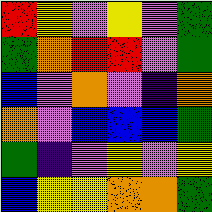[["red", "yellow", "violet", "yellow", "violet", "green"], ["green", "orange", "red", "red", "violet", "green"], ["blue", "violet", "orange", "violet", "indigo", "orange"], ["orange", "violet", "blue", "blue", "blue", "green"], ["green", "indigo", "violet", "yellow", "violet", "yellow"], ["blue", "yellow", "yellow", "orange", "orange", "green"]]